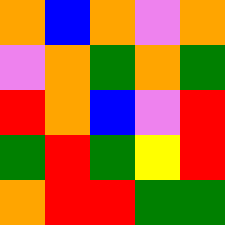[["orange", "blue", "orange", "violet", "orange"], ["violet", "orange", "green", "orange", "green"], ["red", "orange", "blue", "violet", "red"], ["green", "red", "green", "yellow", "red"], ["orange", "red", "red", "green", "green"]]